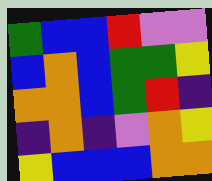[["green", "blue", "blue", "red", "violet", "violet"], ["blue", "orange", "blue", "green", "green", "yellow"], ["orange", "orange", "blue", "green", "red", "indigo"], ["indigo", "orange", "indigo", "violet", "orange", "yellow"], ["yellow", "blue", "blue", "blue", "orange", "orange"]]